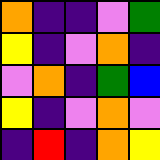[["orange", "indigo", "indigo", "violet", "green"], ["yellow", "indigo", "violet", "orange", "indigo"], ["violet", "orange", "indigo", "green", "blue"], ["yellow", "indigo", "violet", "orange", "violet"], ["indigo", "red", "indigo", "orange", "yellow"]]